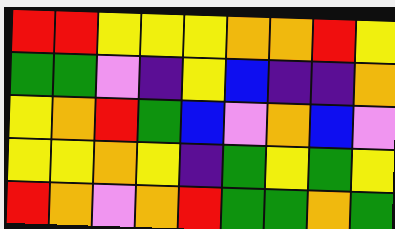[["red", "red", "yellow", "yellow", "yellow", "orange", "orange", "red", "yellow"], ["green", "green", "violet", "indigo", "yellow", "blue", "indigo", "indigo", "orange"], ["yellow", "orange", "red", "green", "blue", "violet", "orange", "blue", "violet"], ["yellow", "yellow", "orange", "yellow", "indigo", "green", "yellow", "green", "yellow"], ["red", "orange", "violet", "orange", "red", "green", "green", "orange", "green"]]